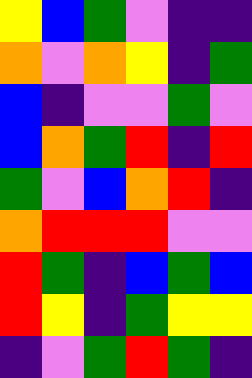[["yellow", "blue", "green", "violet", "indigo", "indigo"], ["orange", "violet", "orange", "yellow", "indigo", "green"], ["blue", "indigo", "violet", "violet", "green", "violet"], ["blue", "orange", "green", "red", "indigo", "red"], ["green", "violet", "blue", "orange", "red", "indigo"], ["orange", "red", "red", "red", "violet", "violet"], ["red", "green", "indigo", "blue", "green", "blue"], ["red", "yellow", "indigo", "green", "yellow", "yellow"], ["indigo", "violet", "green", "red", "green", "indigo"]]